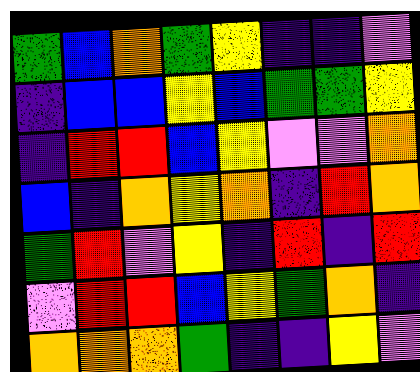[["green", "blue", "orange", "green", "yellow", "indigo", "indigo", "violet"], ["indigo", "blue", "blue", "yellow", "blue", "green", "green", "yellow"], ["indigo", "red", "red", "blue", "yellow", "violet", "violet", "orange"], ["blue", "indigo", "orange", "yellow", "orange", "indigo", "red", "orange"], ["green", "red", "violet", "yellow", "indigo", "red", "indigo", "red"], ["violet", "red", "red", "blue", "yellow", "green", "orange", "indigo"], ["orange", "orange", "orange", "green", "indigo", "indigo", "yellow", "violet"]]